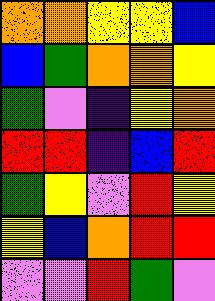[["orange", "orange", "yellow", "yellow", "blue"], ["blue", "green", "orange", "orange", "yellow"], ["green", "violet", "indigo", "yellow", "orange"], ["red", "red", "indigo", "blue", "red"], ["green", "yellow", "violet", "red", "yellow"], ["yellow", "blue", "orange", "red", "red"], ["violet", "violet", "red", "green", "violet"]]